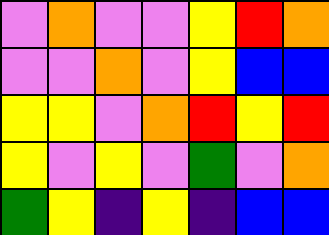[["violet", "orange", "violet", "violet", "yellow", "red", "orange"], ["violet", "violet", "orange", "violet", "yellow", "blue", "blue"], ["yellow", "yellow", "violet", "orange", "red", "yellow", "red"], ["yellow", "violet", "yellow", "violet", "green", "violet", "orange"], ["green", "yellow", "indigo", "yellow", "indigo", "blue", "blue"]]